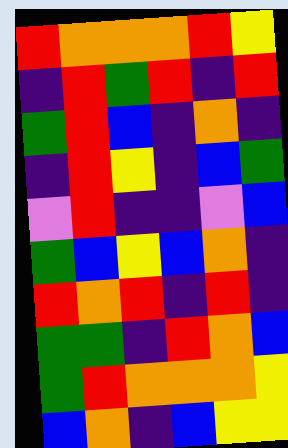[["red", "orange", "orange", "orange", "red", "yellow"], ["indigo", "red", "green", "red", "indigo", "red"], ["green", "red", "blue", "indigo", "orange", "indigo"], ["indigo", "red", "yellow", "indigo", "blue", "green"], ["violet", "red", "indigo", "indigo", "violet", "blue"], ["green", "blue", "yellow", "blue", "orange", "indigo"], ["red", "orange", "red", "indigo", "red", "indigo"], ["green", "green", "indigo", "red", "orange", "blue"], ["green", "red", "orange", "orange", "orange", "yellow"], ["blue", "orange", "indigo", "blue", "yellow", "yellow"]]